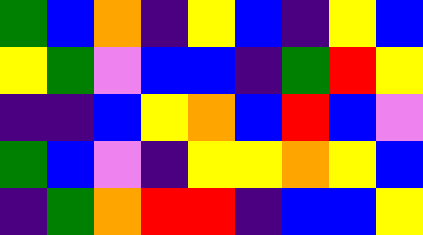[["green", "blue", "orange", "indigo", "yellow", "blue", "indigo", "yellow", "blue"], ["yellow", "green", "violet", "blue", "blue", "indigo", "green", "red", "yellow"], ["indigo", "indigo", "blue", "yellow", "orange", "blue", "red", "blue", "violet"], ["green", "blue", "violet", "indigo", "yellow", "yellow", "orange", "yellow", "blue"], ["indigo", "green", "orange", "red", "red", "indigo", "blue", "blue", "yellow"]]